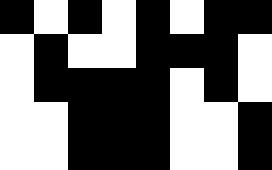[["black", "white", "black", "white", "black", "white", "black", "black"], ["white", "black", "white", "white", "black", "black", "black", "white"], ["white", "black", "black", "black", "black", "white", "black", "white"], ["white", "white", "black", "black", "black", "white", "white", "black"], ["white", "white", "black", "black", "black", "white", "white", "black"]]